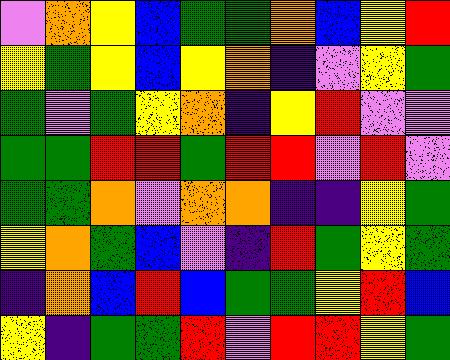[["violet", "orange", "yellow", "blue", "green", "green", "orange", "blue", "yellow", "red"], ["yellow", "green", "yellow", "blue", "yellow", "orange", "indigo", "violet", "yellow", "green"], ["green", "violet", "green", "yellow", "orange", "indigo", "yellow", "red", "violet", "violet"], ["green", "green", "red", "red", "green", "red", "red", "violet", "red", "violet"], ["green", "green", "orange", "violet", "orange", "orange", "indigo", "indigo", "yellow", "green"], ["yellow", "orange", "green", "blue", "violet", "indigo", "red", "green", "yellow", "green"], ["indigo", "orange", "blue", "red", "blue", "green", "green", "yellow", "red", "blue"], ["yellow", "indigo", "green", "green", "red", "violet", "red", "red", "yellow", "green"]]